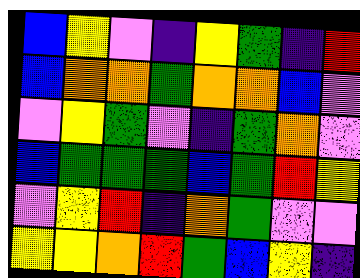[["blue", "yellow", "violet", "indigo", "yellow", "green", "indigo", "red"], ["blue", "orange", "orange", "green", "orange", "orange", "blue", "violet"], ["violet", "yellow", "green", "violet", "indigo", "green", "orange", "violet"], ["blue", "green", "green", "green", "blue", "green", "red", "yellow"], ["violet", "yellow", "red", "indigo", "orange", "green", "violet", "violet"], ["yellow", "yellow", "orange", "red", "green", "blue", "yellow", "indigo"]]